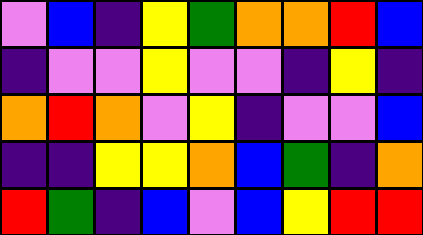[["violet", "blue", "indigo", "yellow", "green", "orange", "orange", "red", "blue"], ["indigo", "violet", "violet", "yellow", "violet", "violet", "indigo", "yellow", "indigo"], ["orange", "red", "orange", "violet", "yellow", "indigo", "violet", "violet", "blue"], ["indigo", "indigo", "yellow", "yellow", "orange", "blue", "green", "indigo", "orange"], ["red", "green", "indigo", "blue", "violet", "blue", "yellow", "red", "red"]]